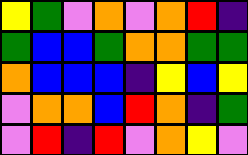[["yellow", "green", "violet", "orange", "violet", "orange", "red", "indigo"], ["green", "blue", "blue", "green", "orange", "orange", "green", "green"], ["orange", "blue", "blue", "blue", "indigo", "yellow", "blue", "yellow"], ["violet", "orange", "orange", "blue", "red", "orange", "indigo", "green"], ["violet", "red", "indigo", "red", "violet", "orange", "yellow", "violet"]]